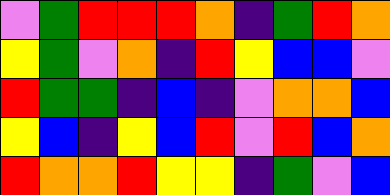[["violet", "green", "red", "red", "red", "orange", "indigo", "green", "red", "orange"], ["yellow", "green", "violet", "orange", "indigo", "red", "yellow", "blue", "blue", "violet"], ["red", "green", "green", "indigo", "blue", "indigo", "violet", "orange", "orange", "blue"], ["yellow", "blue", "indigo", "yellow", "blue", "red", "violet", "red", "blue", "orange"], ["red", "orange", "orange", "red", "yellow", "yellow", "indigo", "green", "violet", "blue"]]